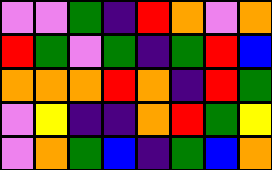[["violet", "violet", "green", "indigo", "red", "orange", "violet", "orange"], ["red", "green", "violet", "green", "indigo", "green", "red", "blue"], ["orange", "orange", "orange", "red", "orange", "indigo", "red", "green"], ["violet", "yellow", "indigo", "indigo", "orange", "red", "green", "yellow"], ["violet", "orange", "green", "blue", "indigo", "green", "blue", "orange"]]